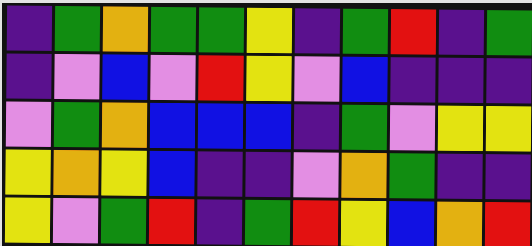[["indigo", "green", "orange", "green", "green", "yellow", "indigo", "green", "red", "indigo", "green"], ["indigo", "violet", "blue", "violet", "red", "yellow", "violet", "blue", "indigo", "indigo", "indigo"], ["violet", "green", "orange", "blue", "blue", "blue", "indigo", "green", "violet", "yellow", "yellow"], ["yellow", "orange", "yellow", "blue", "indigo", "indigo", "violet", "orange", "green", "indigo", "indigo"], ["yellow", "violet", "green", "red", "indigo", "green", "red", "yellow", "blue", "orange", "red"]]